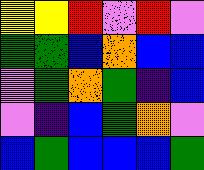[["yellow", "yellow", "red", "violet", "red", "violet"], ["green", "green", "blue", "orange", "blue", "blue"], ["violet", "green", "orange", "green", "indigo", "blue"], ["violet", "indigo", "blue", "green", "orange", "violet"], ["blue", "green", "blue", "blue", "blue", "green"]]